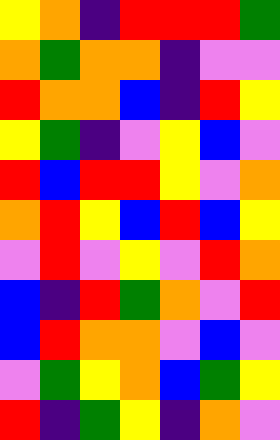[["yellow", "orange", "indigo", "red", "red", "red", "green"], ["orange", "green", "orange", "orange", "indigo", "violet", "violet"], ["red", "orange", "orange", "blue", "indigo", "red", "yellow"], ["yellow", "green", "indigo", "violet", "yellow", "blue", "violet"], ["red", "blue", "red", "red", "yellow", "violet", "orange"], ["orange", "red", "yellow", "blue", "red", "blue", "yellow"], ["violet", "red", "violet", "yellow", "violet", "red", "orange"], ["blue", "indigo", "red", "green", "orange", "violet", "red"], ["blue", "red", "orange", "orange", "violet", "blue", "violet"], ["violet", "green", "yellow", "orange", "blue", "green", "yellow"], ["red", "indigo", "green", "yellow", "indigo", "orange", "violet"]]